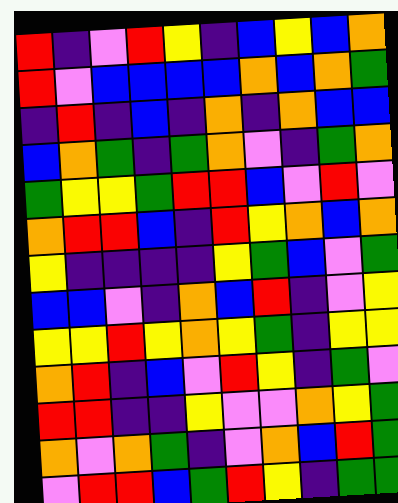[["red", "indigo", "violet", "red", "yellow", "indigo", "blue", "yellow", "blue", "orange"], ["red", "violet", "blue", "blue", "blue", "blue", "orange", "blue", "orange", "green"], ["indigo", "red", "indigo", "blue", "indigo", "orange", "indigo", "orange", "blue", "blue"], ["blue", "orange", "green", "indigo", "green", "orange", "violet", "indigo", "green", "orange"], ["green", "yellow", "yellow", "green", "red", "red", "blue", "violet", "red", "violet"], ["orange", "red", "red", "blue", "indigo", "red", "yellow", "orange", "blue", "orange"], ["yellow", "indigo", "indigo", "indigo", "indigo", "yellow", "green", "blue", "violet", "green"], ["blue", "blue", "violet", "indigo", "orange", "blue", "red", "indigo", "violet", "yellow"], ["yellow", "yellow", "red", "yellow", "orange", "yellow", "green", "indigo", "yellow", "yellow"], ["orange", "red", "indigo", "blue", "violet", "red", "yellow", "indigo", "green", "violet"], ["red", "red", "indigo", "indigo", "yellow", "violet", "violet", "orange", "yellow", "green"], ["orange", "violet", "orange", "green", "indigo", "violet", "orange", "blue", "red", "green"], ["violet", "red", "red", "blue", "green", "red", "yellow", "indigo", "green", "green"]]